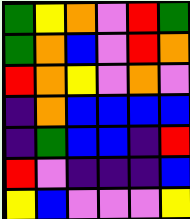[["green", "yellow", "orange", "violet", "red", "green"], ["green", "orange", "blue", "violet", "red", "orange"], ["red", "orange", "yellow", "violet", "orange", "violet"], ["indigo", "orange", "blue", "blue", "blue", "blue"], ["indigo", "green", "blue", "blue", "indigo", "red"], ["red", "violet", "indigo", "indigo", "indigo", "blue"], ["yellow", "blue", "violet", "violet", "violet", "yellow"]]